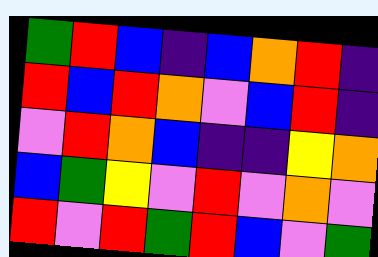[["green", "red", "blue", "indigo", "blue", "orange", "red", "indigo"], ["red", "blue", "red", "orange", "violet", "blue", "red", "indigo"], ["violet", "red", "orange", "blue", "indigo", "indigo", "yellow", "orange"], ["blue", "green", "yellow", "violet", "red", "violet", "orange", "violet"], ["red", "violet", "red", "green", "red", "blue", "violet", "green"]]